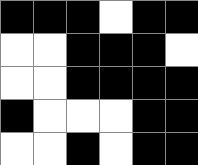[["black", "black", "black", "white", "black", "black"], ["white", "white", "black", "black", "black", "white"], ["white", "white", "black", "black", "black", "black"], ["black", "white", "white", "white", "black", "black"], ["white", "white", "black", "white", "black", "black"]]